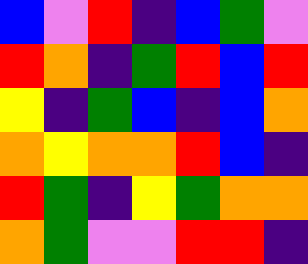[["blue", "violet", "red", "indigo", "blue", "green", "violet"], ["red", "orange", "indigo", "green", "red", "blue", "red"], ["yellow", "indigo", "green", "blue", "indigo", "blue", "orange"], ["orange", "yellow", "orange", "orange", "red", "blue", "indigo"], ["red", "green", "indigo", "yellow", "green", "orange", "orange"], ["orange", "green", "violet", "violet", "red", "red", "indigo"]]